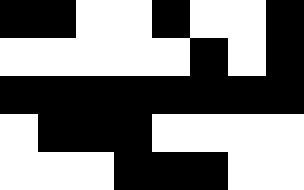[["black", "black", "white", "white", "black", "white", "white", "black"], ["white", "white", "white", "white", "white", "black", "white", "black"], ["black", "black", "black", "black", "black", "black", "black", "black"], ["white", "black", "black", "black", "white", "white", "white", "white"], ["white", "white", "white", "black", "black", "black", "white", "white"]]